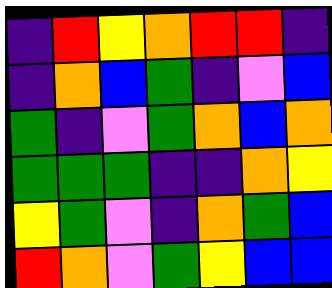[["indigo", "red", "yellow", "orange", "red", "red", "indigo"], ["indigo", "orange", "blue", "green", "indigo", "violet", "blue"], ["green", "indigo", "violet", "green", "orange", "blue", "orange"], ["green", "green", "green", "indigo", "indigo", "orange", "yellow"], ["yellow", "green", "violet", "indigo", "orange", "green", "blue"], ["red", "orange", "violet", "green", "yellow", "blue", "blue"]]